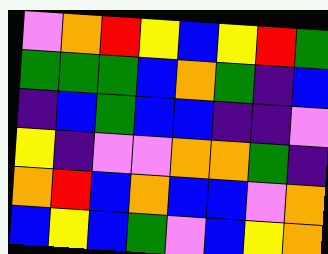[["violet", "orange", "red", "yellow", "blue", "yellow", "red", "green"], ["green", "green", "green", "blue", "orange", "green", "indigo", "blue"], ["indigo", "blue", "green", "blue", "blue", "indigo", "indigo", "violet"], ["yellow", "indigo", "violet", "violet", "orange", "orange", "green", "indigo"], ["orange", "red", "blue", "orange", "blue", "blue", "violet", "orange"], ["blue", "yellow", "blue", "green", "violet", "blue", "yellow", "orange"]]